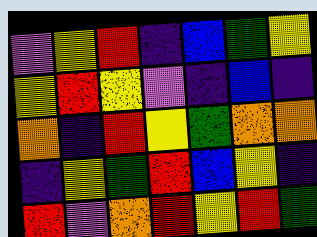[["violet", "yellow", "red", "indigo", "blue", "green", "yellow"], ["yellow", "red", "yellow", "violet", "indigo", "blue", "indigo"], ["orange", "indigo", "red", "yellow", "green", "orange", "orange"], ["indigo", "yellow", "green", "red", "blue", "yellow", "indigo"], ["red", "violet", "orange", "red", "yellow", "red", "green"]]